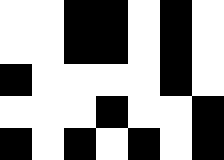[["white", "white", "black", "black", "white", "black", "white"], ["white", "white", "black", "black", "white", "black", "white"], ["black", "white", "white", "white", "white", "black", "white"], ["white", "white", "white", "black", "white", "white", "black"], ["black", "white", "black", "white", "black", "white", "black"]]